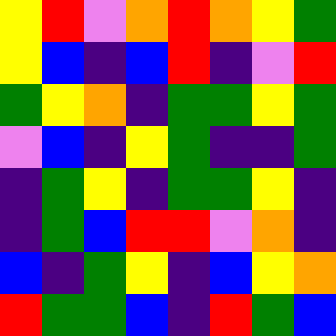[["yellow", "red", "violet", "orange", "red", "orange", "yellow", "green"], ["yellow", "blue", "indigo", "blue", "red", "indigo", "violet", "red"], ["green", "yellow", "orange", "indigo", "green", "green", "yellow", "green"], ["violet", "blue", "indigo", "yellow", "green", "indigo", "indigo", "green"], ["indigo", "green", "yellow", "indigo", "green", "green", "yellow", "indigo"], ["indigo", "green", "blue", "red", "red", "violet", "orange", "indigo"], ["blue", "indigo", "green", "yellow", "indigo", "blue", "yellow", "orange"], ["red", "green", "green", "blue", "indigo", "red", "green", "blue"]]